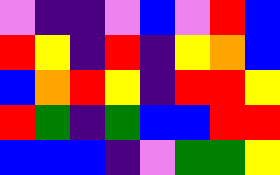[["violet", "indigo", "indigo", "violet", "blue", "violet", "red", "blue"], ["red", "yellow", "indigo", "red", "indigo", "yellow", "orange", "blue"], ["blue", "orange", "red", "yellow", "indigo", "red", "red", "yellow"], ["red", "green", "indigo", "green", "blue", "blue", "red", "red"], ["blue", "blue", "blue", "indigo", "violet", "green", "green", "yellow"]]